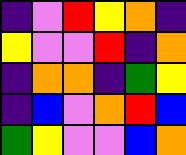[["indigo", "violet", "red", "yellow", "orange", "indigo"], ["yellow", "violet", "violet", "red", "indigo", "orange"], ["indigo", "orange", "orange", "indigo", "green", "yellow"], ["indigo", "blue", "violet", "orange", "red", "blue"], ["green", "yellow", "violet", "violet", "blue", "orange"]]